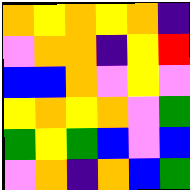[["orange", "yellow", "orange", "yellow", "orange", "indigo"], ["violet", "orange", "orange", "indigo", "yellow", "red"], ["blue", "blue", "orange", "violet", "yellow", "violet"], ["yellow", "orange", "yellow", "orange", "violet", "green"], ["green", "yellow", "green", "blue", "violet", "blue"], ["violet", "orange", "indigo", "orange", "blue", "green"]]